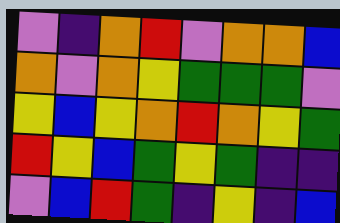[["violet", "indigo", "orange", "red", "violet", "orange", "orange", "blue"], ["orange", "violet", "orange", "yellow", "green", "green", "green", "violet"], ["yellow", "blue", "yellow", "orange", "red", "orange", "yellow", "green"], ["red", "yellow", "blue", "green", "yellow", "green", "indigo", "indigo"], ["violet", "blue", "red", "green", "indigo", "yellow", "indigo", "blue"]]